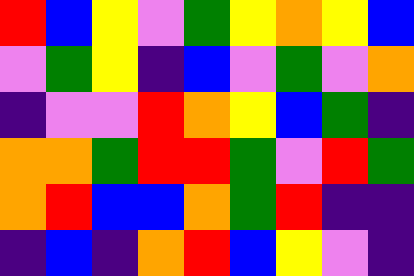[["red", "blue", "yellow", "violet", "green", "yellow", "orange", "yellow", "blue"], ["violet", "green", "yellow", "indigo", "blue", "violet", "green", "violet", "orange"], ["indigo", "violet", "violet", "red", "orange", "yellow", "blue", "green", "indigo"], ["orange", "orange", "green", "red", "red", "green", "violet", "red", "green"], ["orange", "red", "blue", "blue", "orange", "green", "red", "indigo", "indigo"], ["indigo", "blue", "indigo", "orange", "red", "blue", "yellow", "violet", "indigo"]]